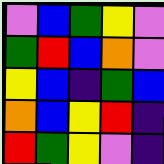[["violet", "blue", "green", "yellow", "violet"], ["green", "red", "blue", "orange", "violet"], ["yellow", "blue", "indigo", "green", "blue"], ["orange", "blue", "yellow", "red", "indigo"], ["red", "green", "yellow", "violet", "indigo"]]